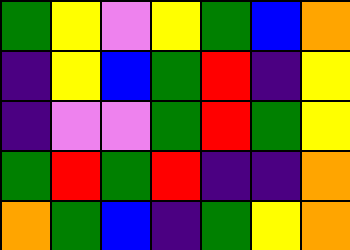[["green", "yellow", "violet", "yellow", "green", "blue", "orange"], ["indigo", "yellow", "blue", "green", "red", "indigo", "yellow"], ["indigo", "violet", "violet", "green", "red", "green", "yellow"], ["green", "red", "green", "red", "indigo", "indigo", "orange"], ["orange", "green", "blue", "indigo", "green", "yellow", "orange"]]